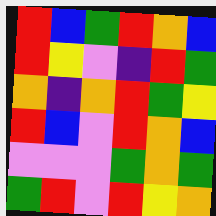[["red", "blue", "green", "red", "orange", "blue"], ["red", "yellow", "violet", "indigo", "red", "green"], ["orange", "indigo", "orange", "red", "green", "yellow"], ["red", "blue", "violet", "red", "orange", "blue"], ["violet", "violet", "violet", "green", "orange", "green"], ["green", "red", "violet", "red", "yellow", "orange"]]